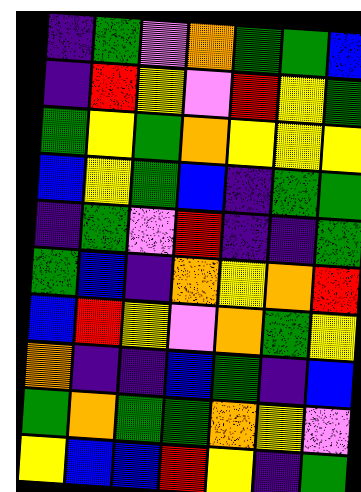[["indigo", "green", "violet", "orange", "green", "green", "blue"], ["indigo", "red", "yellow", "violet", "red", "yellow", "green"], ["green", "yellow", "green", "orange", "yellow", "yellow", "yellow"], ["blue", "yellow", "green", "blue", "indigo", "green", "green"], ["indigo", "green", "violet", "red", "indigo", "indigo", "green"], ["green", "blue", "indigo", "orange", "yellow", "orange", "red"], ["blue", "red", "yellow", "violet", "orange", "green", "yellow"], ["orange", "indigo", "indigo", "blue", "green", "indigo", "blue"], ["green", "orange", "green", "green", "orange", "yellow", "violet"], ["yellow", "blue", "blue", "red", "yellow", "indigo", "green"]]